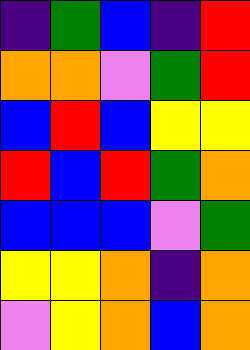[["indigo", "green", "blue", "indigo", "red"], ["orange", "orange", "violet", "green", "red"], ["blue", "red", "blue", "yellow", "yellow"], ["red", "blue", "red", "green", "orange"], ["blue", "blue", "blue", "violet", "green"], ["yellow", "yellow", "orange", "indigo", "orange"], ["violet", "yellow", "orange", "blue", "orange"]]